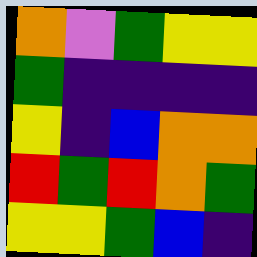[["orange", "violet", "green", "yellow", "yellow"], ["green", "indigo", "indigo", "indigo", "indigo"], ["yellow", "indigo", "blue", "orange", "orange"], ["red", "green", "red", "orange", "green"], ["yellow", "yellow", "green", "blue", "indigo"]]